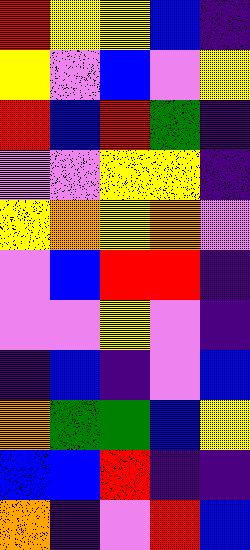[["red", "yellow", "yellow", "blue", "indigo"], ["yellow", "violet", "blue", "violet", "yellow"], ["red", "blue", "red", "green", "indigo"], ["violet", "violet", "yellow", "yellow", "indigo"], ["yellow", "orange", "yellow", "orange", "violet"], ["violet", "blue", "red", "red", "indigo"], ["violet", "violet", "yellow", "violet", "indigo"], ["indigo", "blue", "indigo", "violet", "blue"], ["orange", "green", "green", "blue", "yellow"], ["blue", "blue", "red", "indigo", "indigo"], ["orange", "indigo", "violet", "red", "blue"]]